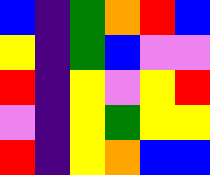[["blue", "indigo", "green", "orange", "red", "blue"], ["yellow", "indigo", "green", "blue", "violet", "violet"], ["red", "indigo", "yellow", "violet", "yellow", "red"], ["violet", "indigo", "yellow", "green", "yellow", "yellow"], ["red", "indigo", "yellow", "orange", "blue", "blue"]]